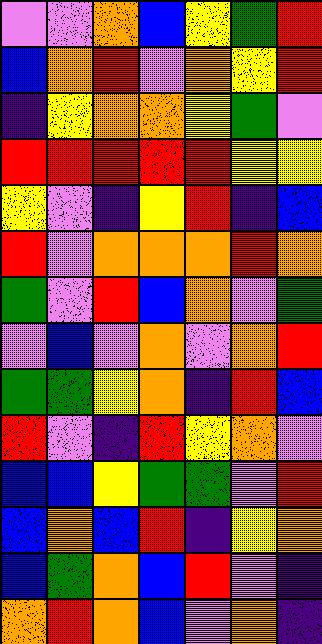[["violet", "violet", "orange", "blue", "yellow", "green", "red"], ["blue", "orange", "red", "violet", "orange", "yellow", "red"], ["indigo", "yellow", "orange", "orange", "yellow", "green", "violet"], ["red", "red", "red", "red", "red", "yellow", "yellow"], ["yellow", "violet", "indigo", "yellow", "red", "indigo", "blue"], ["red", "violet", "orange", "orange", "orange", "red", "orange"], ["green", "violet", "red", "blue", "orange", "violet", "green"], ["violet", "blue", "violet", "orange", "violet", "orange", "red"], ["green", "green", "yellow", "orange", "indigo", "red", "blue"], ["red", "violet", "indigo", "red", "yellow", "orange", "violet"], ["blue", "blue", "yellow", "green", "green", "violet", "red"], ["blue", "orange", "blue", "red", "indigo", "yellow", "orange"], ["blue", "green", "orange", "blue", "red", "violet", "indigo"], ["orange", "red", "orange", "blue", "violet", "orange", "indigo"]]